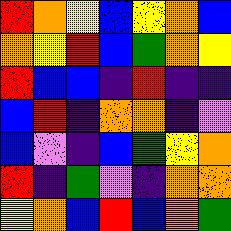[["red", "orange", "yellow", "blue", "yellow", "orange", "blue"], ["orange", "yellow", "red", "blue", "green", "orange", "yellow"], ["red", "blue", "blue", "indigo", "red", "indigo", "indigo"], ["blue", "red", "indigo", "orange", "orange", "indigo", "violet"], ["blue", "violet", "indigo", "blue", "green", "yellow", "orange"], ["red", "indigo", "green", "violet", "indigo", "orange", "orange"], ["yellow", "orange", "blue", "red", "blue", "orange", "green"]]